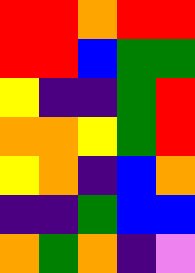[["red", "red", "orange", "red", "red"], ["red", "red", "blue", "green", "green"], ["yellow", "indigo", "indigo", "green", "red"], ["orange", "orange", "yellow", "green", "red"], ["yellow", "orange", "indigo", "blue", "orange"], ["indigo", "indigo", "green", "blue", "blue"], ["orange", "green", "orange", "indigo", "violet"]]